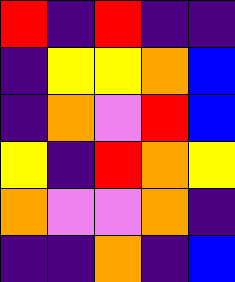[["red", "indigo", "red", "indigo", "indigo"], ["indigo", "yellow", "yellow", "orange", "blue"], ["indigo", "orange", "violet", "red", "blue"], ["yellow", "indigo", "red", "orange", "yellow"], ["orange", "violet", "violet", "orange", "indigo"], ["indigo", "indigo", "orange", "indigo", "blue"]]